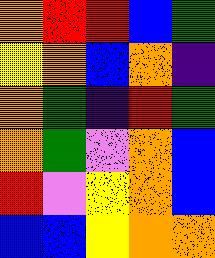[["orange", "red", "red", "blue", "green"], ["yellow", "orange", "blue", "orange", "indigo"], ["orange", "green", "indigo", "red", "green"], ["orange", "green", "violet", "orange", "blue"], ["red", "violet", "yellow", "orange", "blue"], ["blue", "blue", "yellow", "orange", "orange"]]